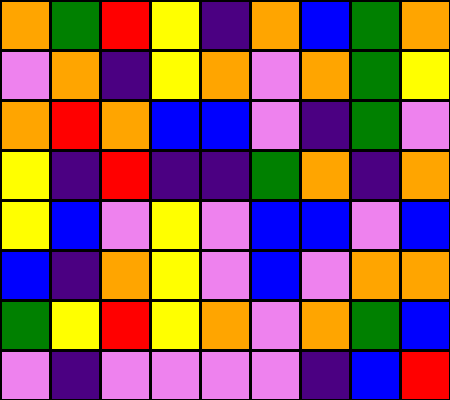[["orange", "green", "red", "yellow", "indigo", "orange", "blue", "green", "orange"], ["violet", "orange", "indigo", "yellow", "orange", "violet", "orange", "green", "yellow"], ["orange", "red", "orange", "blue", "blue", "violet", "indigo", "green", "violet"], ["yellow", "indigo", "red", "indigo", "indigo", "green", "orange", "indigo", "orange"], ["yellow", "blue", "violet", "yellow", "violet", "blue", "blue", "violet", "blue"], ["blue", "indigo", "orange", "yellow", "violet", "blue", "violet", "orange", "orange"], ["green", "yellow", "red", "yellow", "orange", "violet", "orange", "green", "blue"], ["violet", "indigo", "violet", "violet", "violet", "violet", "indigo", "blue", "red"]]